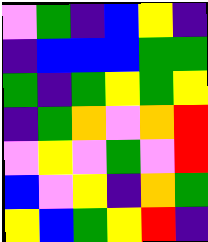[["violet", "green", "indigo", "blue", "yellow", "indigo"], ["indigo", "blue", "blue", "blue", "green", "green"], ["green", "indigo", "green", "yellow", "green", "yellow"], ["indigo", "green", "orange", "violet", "orange", "red"], ["violet", "yellow", "violet", "green", "violet", "red"], ["blue", "violet", "yellow", "indigo", "orange", "green"], ["yellow", "blue", "green", "yellow", "red", "indigo"]]